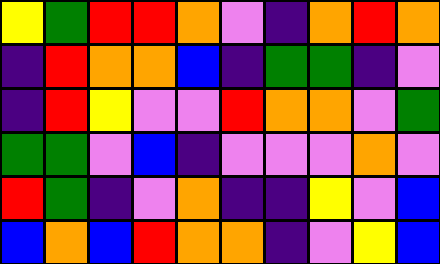[["yellow", "green", "red", "red", "orange", "violet", "indigo", "orange", "red", "orange"], ["indigo", "red", "orange", "orange", "blue", "indigo", "green", "green", "indigo", "violet"], ["indigo", "red", "yellow", "violet", "violet", "red", "orange", "orange", "violet", "green"], ["green", "green", "violet", "blue", "indigo", "violet", "violet", "violet", "orange", "violet"], ["red", "green", "indigo", "violet", "orange", "indigo", "indigo", "yellow", "violet", "blue"], ["blue", "orange", "blue", "red", "orange", "orange", "indigo", "violet", "yellow", "blue"]]